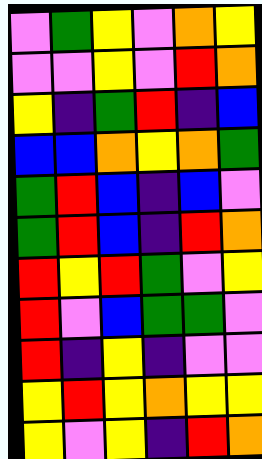[["violet", "green", "yellow", "violet", "orange", "yellow"], ["violet", "violet", "yellow", "violet", "red", "orange"], ["yellow", "indigo", "green", "red", "indigo", "blue"], ["blue", "blue", "orange", "yellow", "orange", "green"], ["green", "red", "blue", "indigo", "blue", "violet"], ["green", "red", "blue", "indigo", "red", "orange"], ["red", "yellow", "red", "green", "violet", "yellow"], ["red", "violet", "blue", "green", "green", "violet"], ["red", "indigo", "yellow", "indigo", "violet", "violet"], ["yellow", "red", "yellow", "orange", "yellow", "yellow"], ["yellow", "violet", "yellow", "indigo", "red", "orange"]]